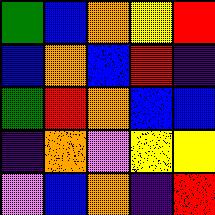[["green", "blue", "orange", "yellow", "red"], ["blue", "orange", "blue", "red", "indigo"], ["green", "red", "orange", "blue", "blue"], ["indigo", "orange", "violet", "yellow", "yellow"], ["violet", "blue", "orange", "indigo", "red"]]